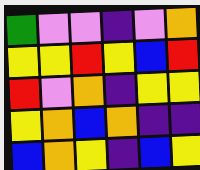[["green", "violet", "violet", "indigo", "violet", "orange"], ["yellow", "yellow", "red", "yellow", "blue", "red"], ["red", "violet", "orange", "indigo", "yellow", "yellow"], ["yellow", "orange", "blue", "orange", "indigo", "indigo"], ["blue", "orange", "yellow", "indigo", "blue", "yellow"]]